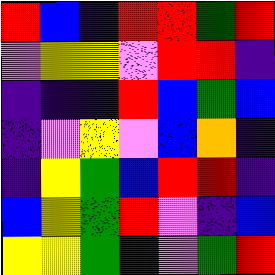[["red", "blue", "indigo", "red", "red", "green", "red"], ["violet", "yellow", "yellow", "violet", "red", "red", "indigo"], ["indigo", "indigo", "indigo", "red", "blue", "green", "blue"], ["indigo", "violet", "yellow", "violet", "blue", "orange", "indigo"], ["indigo", "yellow", "green", "blue", "red", "red", "indigo"], ["blue", "yellow", "green", "red", "violet", "indigo", "blue"], ["yellow", "yellow", "green", "indigo", "violet", "green", "red"]]